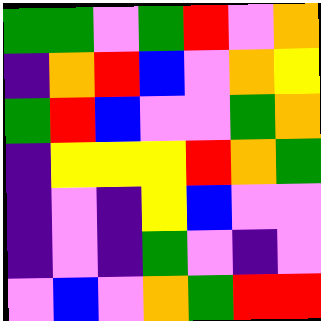[["green", "green", "violet", "green", "red", "violet", "orange"], ["indigo", "orange", "red", "blue", "violet", "orange", "yellow"], ["green", "red", "blue", "violet", "violet", "green", "orange"], ["indigo", "yellow", "yellow", "yellow", "red", "orange", "green"], ["indigo", "violet", "indigo", "yellow", "blue", "violet", "violet"], ["indigo", "violet", "indigo", "green", "violet", "indigo", "violet"], ["violet", "blue", "violet", "orange", "green", "red", "red"]]